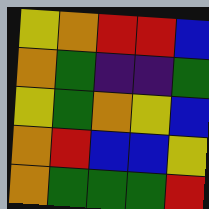[["yellow", "orange", "red", "red", "blue"], ["orange", "green", "indigo", "indigo", "green"], ["yellow", "green", "orange", "yellow", "blue"], ["orange", "red", "blue", "blue", "yellow"], ["orange", "green", "green", "green", "red"]]